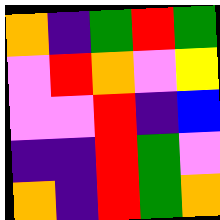[["orange", "indigo", "green", "red", "green"], ["violet", "red", "orange", "violet", "yellow"], ["violet", "violet", "red", "indigo", "blue"], ["indigo", "indigo", "red", "green", "violet"], ["orange", "indigo", "red", "green", "orange"]]